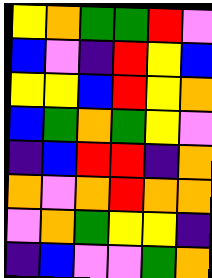[["yellow", "orange", "green", "green", "red", "violet"], ["blue", "violet", "indigo", "red", "yellow", "blue"], ["yellow", "yellow", "blue", "red", "yellow", "orange"], ["blue", "green", "orange", "green", "yellow", "violet"], ["indigo", "blue", "red", "red", "indigo", "orange"], ["orange", "violet", "orange", "red", "orange", "orange"], ["violet", "orange", "green", "yellow", "yellow", "indigo"], ["indigo", "blue", "violet", "violet", "green", "orange"]]